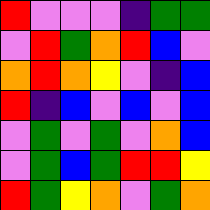[["red", "violet", "violet", "violet", "indigo", "green", "green"], ["violet", "red", "green", "orange", "red", "blue", "violet"], ["orange", "red", "orange", "yellow", "violet", "indigo", "blue"], ["red", "indigo", "blue", "violet", "blue", "violet", "blue"], ["violet", "green", "violet", "green", "violet", "orange", "blue"], ["violet", "green", "blue", "green", "red", "red", "yellow"], ["red", "green", "yellow", "orange", "violet", "green", "orange"]]